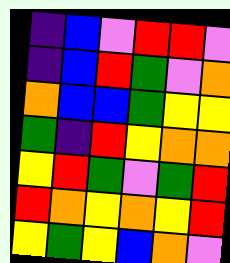[["indigo", "blue", "violet", "red", "red", "violet"], ["indigo", "blue", "red", "green", "violet", "orange"], ["orange", "blue", "blue", "green", "yellow", "yellow"], ["green", "indigo", "red", "yellow", "orange", "orange"], ["yellow", "red", "green", "violet", "green", "red"], ["red", "orange", "yellow", "orange", "yellow", "red"], ["yellow", "green", "yellow", "blue", "orange", "violet"]]